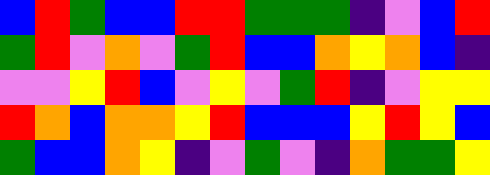[["blue", "red", "green", "blue", "blue", "red", "red", "green", "green", "green", "indigo", "violet", "blue", "red"], ["green", "red", "violet", "orange", "violet", "green", "red", "blue", "blue", "orange", "yellow", "orange", "blue", "indigo"], ["violet", "violet", "yellow", "red", "blue", "violet", "yellow", "violet", "green", "red", "indigo", "violet", "yellow", "yellow"], ["red", "orange", "blue", "orange", "orange", "yellow", "red", "blue", "blue", "blue", "yellow", "red", "yellow", "blue"], ["green", "blue", "blue", "orange", "yellow", "indigo", "violet", "green", "violet", "indigo", "orange", "green", "green", "yellow"]]